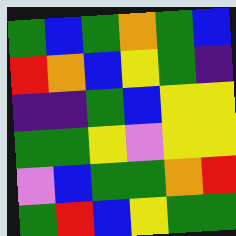[["green", "blue", "green", "orange", "green", "blue"], ["red", "orange", "blue", "yellow", "green", "indigo"], ["indigo", "indigo", "green", "blue", "yellow", "yellow"], ["green", "green", "yellow", "violet", "yellow", "yellow"], ["violet", "blue", "green", "green", "orange", "red"], ["green", "red", "blue", "yellow", "green", "green"]]